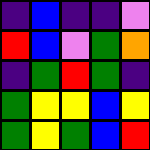[["indigo", "blue", "indigo", "indigo", "violet"], ["red", "blue", "violet", "green", "orange"], ["indigo", "green", "red", "green", "indigo"], ["green", "yellow", "yellow", "blue", "yellow"], ["green", "yellow", "green", "blue", "red"]]